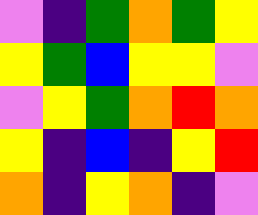[["violet", "indigo", "green", "orange", "green", "yellow"], ["yellow", "green", "blue", "yellow", "yellow", "violet"], ["violet", "yellow", "green", "orange", "red", "orange"], ["yellow", "indigo", "blue", "indigo", "yellow", "red"], ["orange", "indigo", "yellow", "orange", "indigo", "violet"]]